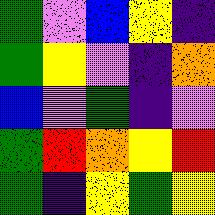[["green", "violet", "blue", "yellow", "indigo"], ["green", "yellow", "violet", "indigo", "orange"], ["blue", "violet", "green", "indigo", "violet"], ["green", "red", "orange", "yellow", "red"], ["green", "indigo", "yellow", "green", "yellow"]]